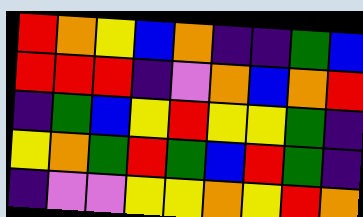[["red", "orange", "yellow", "blue", "orange", "indigo", "indigo", "green", "blue"], ["red", "red", "red", "indigo", "violet", "orange", "blue", "orange", "red"], ["indigo", "green", "blue", "yellow", "red", "yellow", "yellow", "green", "indigo"], ["yellow", "orange", "green", "red", "green", "blue", "red", "green", "indigo"], ["indigo", "violet", "violet", "yellow", "yellow", "orange", "yellow", "red", "orange"]]